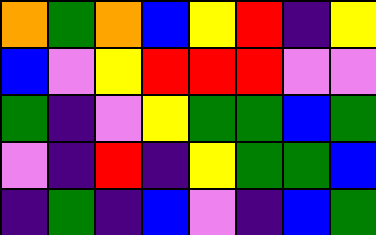[["orange", "green", "orange", "blue", "yellow", "red", "indigo", "yellow"], ["blue", "violet", "yellow", "red", "red", "red", "violet", "violet"], ["green", "indigo", "violet", "yellow", "green", "green", "blue", "green"], ["violet", "indigo", "red", "indigo", "yellow", "green", "green", "blue"], ["indigo", "green", "indigo", "blue", "violet", "indigo", "blue", "green"]]